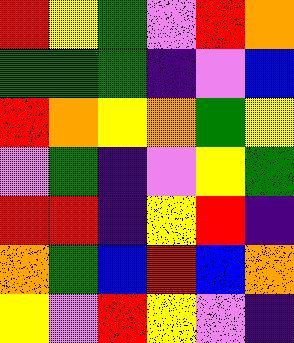[["red", "yellow", "green", "violet", "red", "orange"], ["green", "green", "green", "indigo", "violet", "blue"], ["red", "orange", "yellow", "orange", "green", "yellow"], ["violet", "green", "indigo", "violet", "yellow", "green"], ["red", "red", "indigo", "yellow", "red", "indigo"], ["orange", "green", "blue", "red", "blue", "orange"], ["yellow", "violet", "red", "yellow", "violet", "indigo"]]